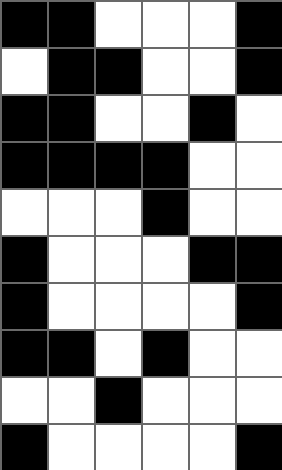[["black", "black", "white", "white", "white", "black"], ["white", "black", "black", "white", "white", "black"], ["black", "black", "white", "white", "black", "white"], ["black", "black", "black", "black", "white", "white"], ["white", "white", "white", "black", "white", "white"], ["black", "white", "white", "white", "black", "black"], ["black", "white", "white", "white", "white", "black"], ["black", "black", "white", "black", "white", "white"], ["white", "white", "black", "white", "white", "white"], ["black", "white", "white", "white", "white", "black"]]